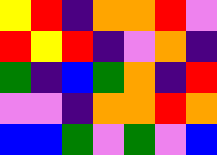[["yellow", "red", "indigo", "orange", "orange", "red", "violet"], ["red", "yellow", "red", "indigo", "violet", "orange", "indigo"], ["green", "indigo", "blue", "green", "orange", "indigo", "red"], ["violet", "violet", "indigo", "orange", "orange", "red", "orange"], ["blue", "blue", "green", "violet", "green", "violet", "blue"]]